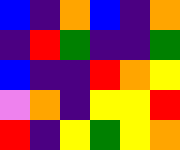[["blue", "indigo", "orange", "blue", "indigo", "orange"], ["indigo", "red", "green", "indigo", "indigo", "green"], ["blue", "indigo", "indigo", "red", "orange", "yellow"], ["violet", "orange", "indigo", "yellow", "yellow", "red"], ["red", "indigo", "yellow", "green", "yellow", "orange"]]